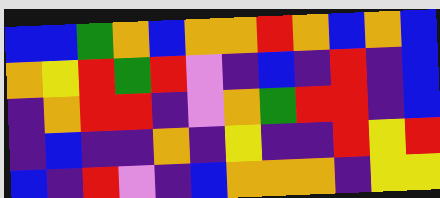[["blue", "blue", "green", "orange", "blue", "orange", "orange", "red", "orange", "blue", "orange", "blue"], ["orange", "yellow", "red", "green", "red", "violet", "indigo", "blue", "indigo", "red", "indigo", "blue"], ["indigo", "orange", "red", "red", "indigo", "violet", "orange", "green", "red", "red", "indigo", "blue"], ["indigo", "blue", "indigo", "indigo", "orange", "indigo", "yellow", "indigo", "indigo", "red", "yellow", "red"], ["blue", "indigo", "red", "violet", "indigo", "blue", "orange", "orange", "orange", "indigo", "yellow", "yellow"]]